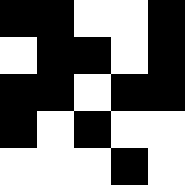[["black", "black", "white", "white", "black"], ["white", "black", "black", "white", "black"], ["black", "black", "white", "black", "black"], ["black", "white", "black", "white", "white"], ["white", "white", "white", "black", "white"]]